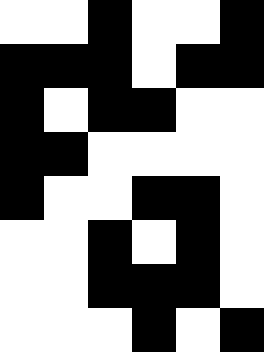[["white", "white", "black", "white", "white", "black"], ["black", "black", "black", "white", "black", "black"], ["black", "white", "black", "black", "white", "white"], ["black", "black", "white", "white", "white", "white"], ["black", "white", "white", "black", "black", "white"], ["white", "white", "black", "white", "black", "white"], ["white", "white", "black", "black", "black", "white"], ["white", "white", "white", "black", "white", "black"]]